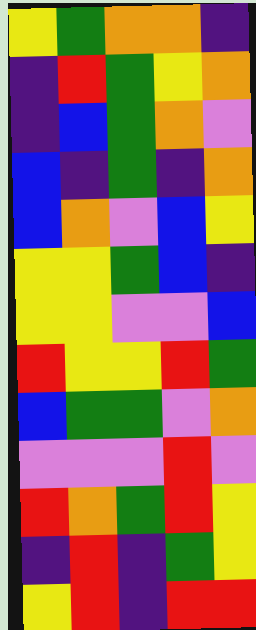[["yellow", "green", "orange", "orange", "indigo"], ["indigo", "red", "green", "yellow", "orange"], ["indigo", "blue", "green", "orange", "violet"], ["blue", "indigo", "green", "indigo", "orange"], ["blue", "orange", "violet", "blue", "yellow"], ["yellow", "yellow", "green", "blue", "indigo"], ["yellow", "yellow", "violet", "violet", "blue"], ["red", "yellow", "yellow", "red", "green"], ["blue", "green", "green", "violet", "orange"], ["violet", "violet", "violet", "red", "violet"], ["red", "orange", "green", "red", "yellow"], ["indigo", "red", "indigo", "green", "yellow"], ["yellow", "red", "indigo", "red", "red"]]